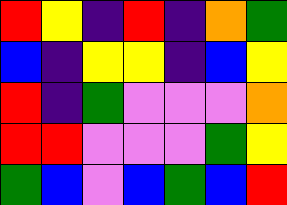[["red", "yellow", "indigo", "red", "indigo", "orange", "green"], ["blue", "indigo", "yellow", "yellow", "indigo", "blue", "yellow"], ["red", "indigo", "green", "violet", "violet", "violet", "orange"], ["red", "red", "violet", "violet", "violet", "green", "yellow"], ["green", "blue", "violet", "blue", "green", "blue", "red"]]